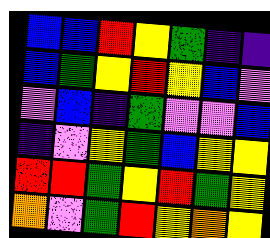[["blue", "blue", "red", "yellow", "green", "indigo", "indigo"], ["blue", "green", "yellow", "red", "yellow", "blue", "violet"], ["violet", "blue", "indigo", "green", "violet", "violet", "blue"], ["indigo", "violet", "yellow", "green", "blue", "yellow", "yellow"], ["red", "red", "green", "yellow", "red", "green", "yellow"], ["orange", "violet", "green", "red", "yellow", "orange", "yellow"]]